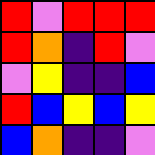[["red", "violet", "red", "red", "red"], ["red", "orange", "indigo", "red", "violet"], ["violet", "yellow", "indigo", "indigo", "blue"], ["red", "blue", "yellow", "blue", "yellow"], ["blue", "orange", "indigo", "indigo", "violet"]]